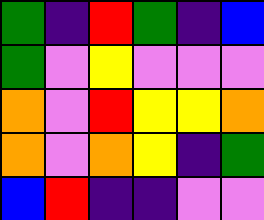[["green", "indigo", "red", "green", "indigo", "blue"], ["green", "violet", "yellow", "violet", "violet", "violet"], ["orange", "violet", "red", "yellow", "yellow", "orange"], ["orange", "violet", "orange", "yellow", "indigo", "green"], ["blue", "red", "indigo", "indigo", "violet", "violet"]]